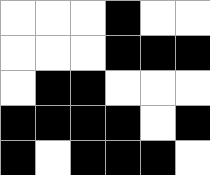[["white", "white", "white", "black", "white", "white"], ["white", "white", "white", "black", "black", "black"], ["white", "black", "black", "white", "white", "white"], ["black", "black", "black", "black", "white", "black"], ["black", "white", "black", "black", "black", "white"]]